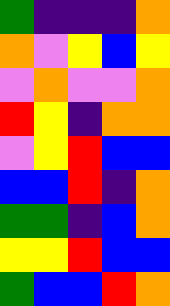[["green", "indigo", "indigo", "indigo", "orange"], ["orange", "violet", "yellow", "blue", "yellow"], ["violet", "orange", "violet", "violet", "orange"], ["red", "yellow", "indigo", "orange", "orange"], ["violet", "yellow", "red", "blue", "blue"], ["blue", "blue", "red", "indigo", "orange"], ["green", "green", "indigo", "blue", "orange"], ["yellow", "yellow", "red", "blue", "blue"], ["green", "blue", "blue", "red", "orange"]]